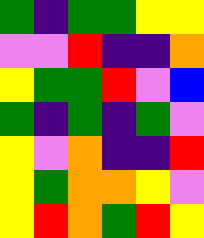[["green", "indigo", "green", "green", "yellow", "yellow"], ["violet", "violet", "red", "indigo", "indigo", "orange"], ["yellow", "green", "green", "red", "violet", "blue"], ["green", "indigo", "green", "indigo", "green", "violet"], ["yellow", "violet", "orange", "indigo", "indigo", "red"], ["yellow", "green", "orange", "orange", "yellow", "violet"], ["yellow", "red", "orange", "green", "red", "yellow"]]